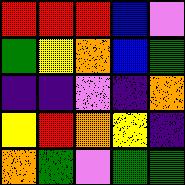[["red", "red", "red", "blue", "violet"], ["green", "yellow", "orange", "blue", "green"], ["indigo", "indigo", "violet", "indigo", "orange"], ["yellow", "red", "orange", "yellow", "indigo"], ["orange", "green", "violet", "green", "green"]]